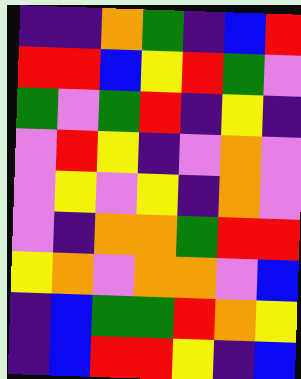[["indigo", "indigo", "orange", "green", "indigo", "blue", "red"], ["red", "red", "blue", "yellow", "red", "green", "violet"], ["green", "violet", "green", "red", "indigo", "yellow", "indigo"], ["violet", "red", "yellow", "indigo", "violet", "orange", "violet"], ["violet", "yellow", "violet", "yellow", "indigo", "orange", "violet"], ["violet", "indigo", "orange", "orange", "green", "red", "red"], ["yellow", "orange", "violet", "orange", "orange", "violet", "blue"], ["indigo", "blue", "green", "green", "red", "orange", "yellow"], ["indigo", "blue", "red", "red", "yellow", "indigo", "blue"]]